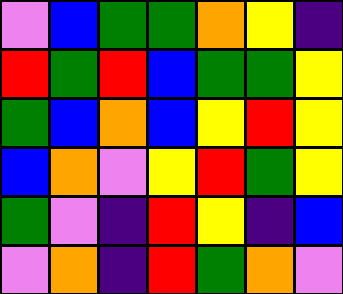[["violet", "blue", "green", "green", "orange", "yellow", "indigo"], ["red", "green", "red", "blue", "green", "green", "yellow"], ["green", "blue", "orange", "blue", "yellow", "red", "yellow"], ["blue", "orange", "violet", "yellow", "red", "green", "yellow"], ["green", "violet", "indigo", "red", "yellow", "indigo", "blue"], ["violet", "orange", "indigo", "red", "green", "orange", "violet"]]